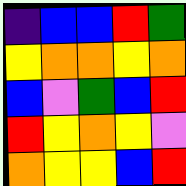[["indigo", "blue", "blue", "red", "green"], ["yellow", "orange", "orange", "yellow", "orange"], ["blue", "violet", "green", "blue", "red"], ["red", "yellow", "orange", "yellow", "violet"], ["orange", "yellow", "yellow", "blue", "red"]]